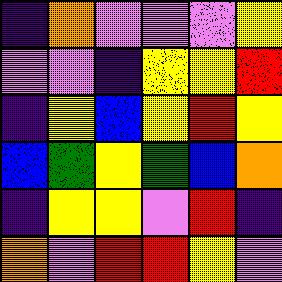[["indigo", "orange", "violet", "violet", "violet", "yellow"], ["violet", "violet", "indigo", "yellow", "yellow", "red"], ["indigo", "yellow", "blue", "yellow", "red", "yellow"], ["blue", "green", "yellow", "green", "blue", "orange"], ["indigo", "yellow", "yellow", "violet", "red", "indigo"], ["orange", "violet", "red", "red", "yellow", "violet"]]